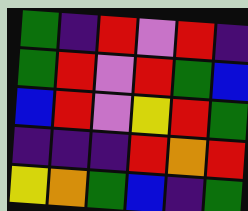[["green", "indigo", "red", "violet", "red", "indigo"], ["green", "red", "violet", "red", "green", "blue"], ["blue", "red", "violet", "yellow", "red", "green"], ["indigo", "indigo", "indigo", "red", "orange", "red"], ["yellow", "orange", "green", "blue", "indigo", "green"]]